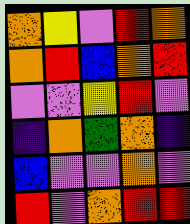[["orange", "yellow", "violet", "red", "orange"], ["orange", "red", "blue", "orange", "red"], ["violet", "violet", "yellow", "red", "violet"], ["indigo", "orange", "green", "orange", "indigo"], ["blue", "violet", "violet", "orange", "violet"], ["red", "violet", "orange", "red", "red"]]